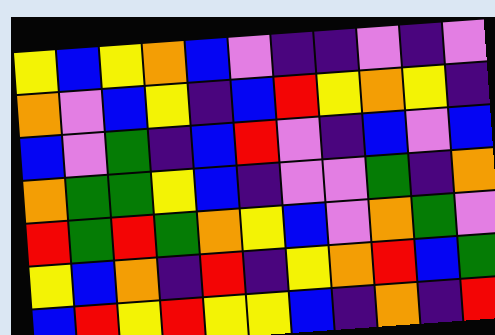[["yellow", "blue", "yellow", "orange", "blue", "violet", "indigo", "indigo", "violet", "indigo", "violet"], ["orange", "violet", "blue", "yellow", "indigo", "blue", "red", "yellow", "orange", "yellow", "indigo"], ["blue", "violet", "green", "indigo", "blue", "red", "violet", "indigo", "blue", "violet", "blue"], ["orange", "green", "green", "yellow", "blue", "indigo", "violet", "violet", "green", "indigo", "orange"], ["red", "green", "red", "green", "orange", "yellow", "blue", "violet", "orange", "green", "violet"], ["yellow", "blue", "orange", "indigo", "red", "indigo", "yellow", "orange", "red", "blue", "green"], ["blue", "red", "yellow", "red", "yellow", "yellow", "blue", "indigo", "orange", "indigo", "red"]]